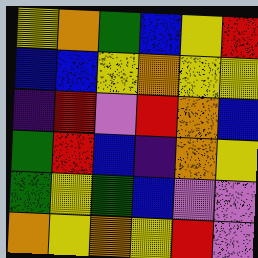[["yellow", "orange", "green", "blue", "yellow", "red"], ["blue", "blue", "yellow", "orange", "yellow", "yellow"], ["indigo", "red", "violet", "red", "orange", "blue"], ["green", "red", "blue", "indigo", "orange", "yellow"], ["green", "yellow", "green", "blue", "violet", "violet"], ["orange", "yellow", "orange", "yellow", "red", "violet"]]